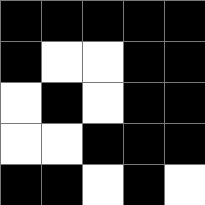[["black", "black", "black", "black", "black"], ["black", "white", "white", "black", "black"], ["white", "black", "white", "black", "black"], ["white", "white", "black", "black", "black"], ["black", "black", "white", "black", "white"]]